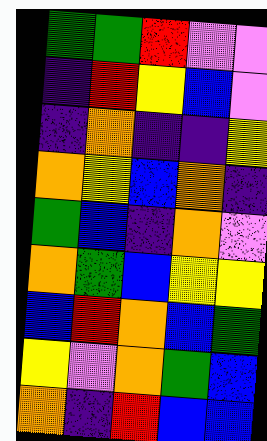[["green", "green", "red", "violet", "violet"], ["indigo", "red", "yellow", "blue", "violet"], ["indigo", "orange", "indigo", "indigo", "yellow"], ["orange", "yellow", "blue", "orange", "indigo"], ["green", "blue", "indigo", "orange", "violet"], ["orange", "green", "blue", "yellow", "yellow"], ["blue", "red", "orange", "blue", "green"], ["yellow", "violet", "orange", "green", "blue"], ["orange", "indigo", "red", "blue", "blue"]]